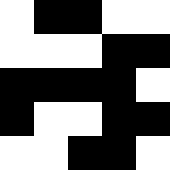[["white", "black", "black", "white", "white"], ["white", "white", "white", "black", "black"], ["black", "black", "black", "black", "white"], ["black", "white", "white", "black", "black"], ["white", "white", "black", "black", "white"]]